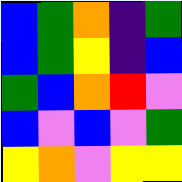[["blue", "green", "orange", "indigo", "green"], ["blue", "green", "yellow", "indigo", "blue"], ["green", "blue", "orange", "red", "violet"], ["blue", "violet", "blue", "violet", "green"], ["yellow", "orange", "violet", "yellow", "yellow"]]